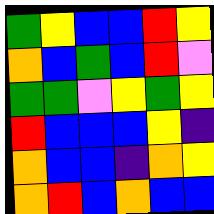[["green", "yellow", "blue", "blue", "red", "yellow"], ["orange", "blue", "green", "blue", "red", "violet"], ["green", "green", "violet", "yellow", "green", "yellow"], ["red", "blue", "blue", "blue", "yellow", "indigo"], ["orange", "blue", "blue", "indigo", "orange", "yellow"], ["orange", "red", "blue", "orange", "blue", "blue"]]